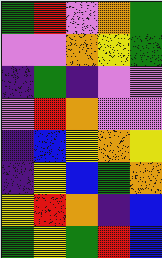[["green", "red", "violet", "orange", "green"], ["violet", "violet", "orange", "yellow", "green"], ["indigo", "green", "indigo", "violet", "violet"], ["violet", "red", "orange", "violet", "violet"], ["indigo", "blue", "yellow", "orange", "yellow"], ["indigo", "yellow", "blue", "green", "orange"], ["yellow", "red", "orange", "indigo", "blue"], ["green", "yellow", "green", "red", "blue"]]